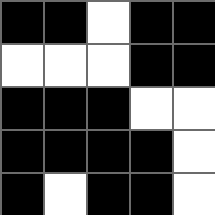[["black", "black", "white", "black", "black"], ["white", "white", "white", "black", "black"], ["black", "black", "black", "white", "white"], ["black", "black", "black", "black", "white"], ["black", "white", "black", "black", "white"]]